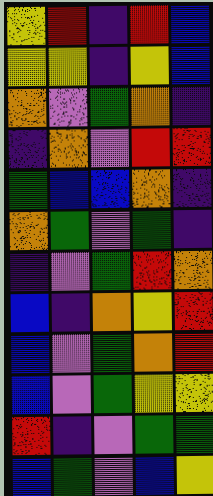[["yellow", "red", "indigo", "red", "blue"], ["yellow", "yellow", "indigo", "yellow", "blue"], ["orange", "violet", "green", "orange", "indigo"], ["indigo", "orange", "violet", "red", "red"], ["green", "blue", "blue", "orange", "indigo"], ["orange", "green", "violet", "green", "indigo"], ["indigo", "violet", "green", "red", "orange"], ["blue", "indigo", "orange", "yellow", "red"], ["blue", "violet", "green", "orange", "red"], ["blue", "violet", "green", "yellow", "yellow"], ["red", "indigo", "violet", "green", "green"], ["blue", "green", "violet", "blue", "yellow"]]